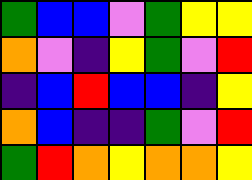[["green", "blue", "blue", "violet", "green", "yellow", "yellow"], ["orange", "violet", "indigo", "yellow", "green", "violet", "red"], ["indigo", "blue", "red", "blue", "blue", "indigo", "yellow"], ["orange", "blue", "indigo", "indigo", "green", "violet", "red"], ["green", "red", "orange", "yellow", "orange", "orange", "yellow"]]